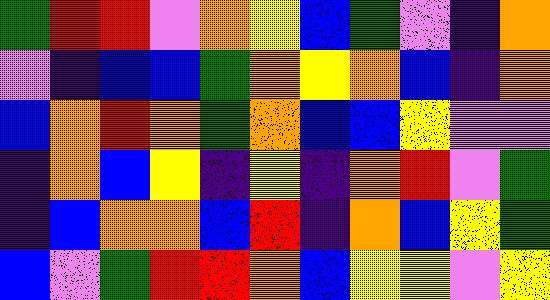[["green", "red", "red", "violet", "orange", "yellow", "blue", "green", "violet", "indigo", "orange"], ["violet", "indigo", "blue", "blue", "green", "orange", "yellow", "orange", "blue", "indigo", "orange"], ["blue", "orange", "red", "orange", "green", "orange", "blue", "blue", "yellow", "violet", "violet"], ["indigo", "orange", "blue", "yellow", "indigo", "yellow", "indigo", "orange", "red", "violet", "green"], ["indigo", "blue", "orange", "orange", "blue", "red", "indigo", "orange", "blue", "yellow", "green"], ["blue", "violet", "green", "red", "red", "orange", "blue", "yellow", "yellow", "violet", "yellow"]]